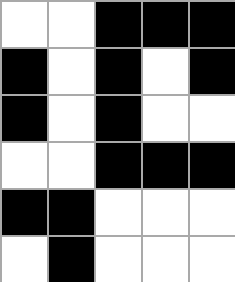[["white", "white", "black", "black", "black"], ["black", "white", "black", "white", "black"], ["black", "white", "black", "white", "white"], ["white", "white", "black", "black", "black"], ["black", "black", "white", "white", "white"], ["white", "black", "white", "white", "white"]]